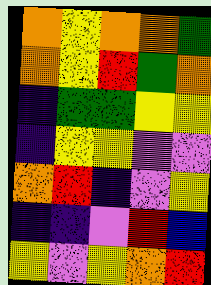[["orange", "yellow", "orange", "orange", "green"], ["orange", "yellow", "red", "green", "orange"], ["indigo", "green", "green", "yellow", "yellow"], ["indigo", "yellow", "yellow", "violet", "violet"], ["orange", "red", "indigo", "violet", "yellow"], ["indigo", "indigo", "violet", "red", "blue"], ["yellow", "violet", "yellow", "orange", "red"]]